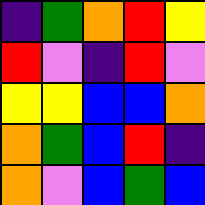[["indigo", "green", "orange", "red", "yellow"], ["red", "violet", "indigo", "red", "violet"], ["yellow", "yellow", "blue", "blue", "orange"], ["orange", "green", "blue", "red", "indigo"], ["orange", "violet", "blue", "green", "blue"]]